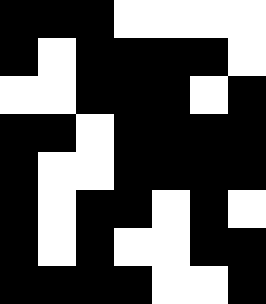[["black", "black", "black", "white", "white", "white", "white"], ["black", "white", "black", "black", "black", "black", "white"], ["white", "white", "black", "black", "black", "white", "black"], ["black", "black", "white", "black", "black", "black", "black"], ["black", "white", "white", "black", "black", "black", "black"], ["black", "white", "black", "black", "white", "black", "white"], ["black", "white", "black", "white", "white", "black", "black"], ["black", "black", "black", "black", "white", "white", "black"]]